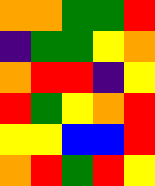[["orange", "orange", "green", "green", "red"], ["indigo", "green", "green", "yellow", "orange"], ["orange", "red", "red", "indigo", "yellow"], ["red", "green", "yellow", "orange", "red"], ["yellow", "yellow", "blue", "blue", "red"], ["orange", "red", "green", "red", "yellow"]]